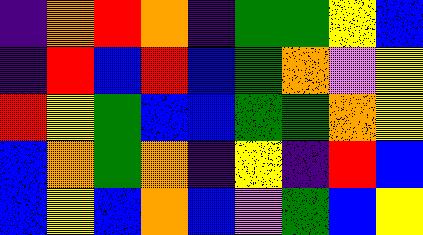[["indigo", "orange", "red", "orange", "indigo", "green", "green", "yellow", "blue"], ["indigo", "red", "blue", "red", "blue", "green", "orange", "violet", "yellow"], ["red", "yellow", "green", "blue", "blue", "green", "green", "orange", "yellow"], ["blue", "orange", "green", "orange", "indigo", "yellow", "indigo", "red", "blue"], ["blue", "yellow", "blue", "orange", "blue", "violet", "green", "blue", "yellow"]]